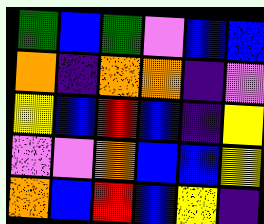[["green", "blue", "green", "violet", "blue", "blue"], ["orange", "indigo", "orange", "orange", "indigo", "violet"], ["yellow", "blue", "red", "blue", "indigo", "yellow"], ["violet", "violet", "orange", "blue", "blue", "yellow"], ["orange", "blue", "red", "blue", "yellow", "indigo"]]